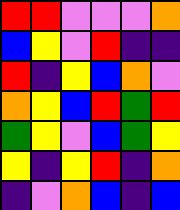[["red", "red", "violet", "violet", "violet", "orange"], ["blue", "yellow", "violet", "red", "indigo", "indigo"], ["red", "indigo", "yellow", "blue", "orange", "violet"], ["orange", "yellow", "blue", "red", "green", "red"], ["green", "yellow", "violet", "blue", "green", "yellow"], ["yellow", "indigo", "yellow", "red", "indigo", "orange"], ["indigo", "violet", "orange", "blue", "indigo", "blue"]]